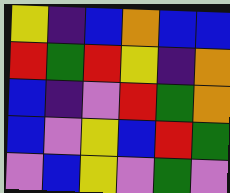[["yellow", "indigo", "blue", "orange", "blue", "blue"], ["red", "green", "red", "yellow", "indigo", "orange"], ["blue", "indigo", "violet", "red", "green", "orange"], ["blue", "violet", "yellow", "blue", "red", "green"], ["violet", "blue", "yellow", "violet", "green", "violet"]]